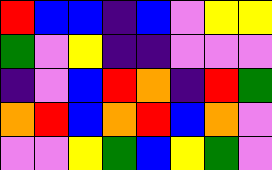[["red", "blue", "blue", "indigo", "blue", "violet", "yellow", "yellow"], ["green", "violet", "yellow", "indigo", "indigo", "violet", "violet", "violet"], ["indigo", "violet", "blue", "red", "orange", "indigo", "red", "green"], ["orange", "red", "blue", "orange", "red", "blue", "orange", "violet"], ["violet", "violet", "yellow", "green", "blue", "yellow", "green", "violet"]]